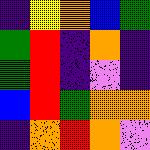[["indigo", "yellow", "orange", "blue", "green"], ["green", "red", "indigo", "orange", "indigo"], ["green", "red", "indigo", "violet", "indigo"], ["blue", "red", "green", "orange", "orange"], ["indigo", "orange", "red", "orange", "violet"]]